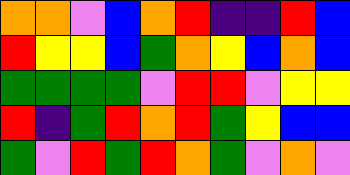[["orange", "orange", "violet", "blue", "orange", "red", "indigo", "indigo", "red", "blue"], ["red", "yellow", "yellow", "blue", "green", "orange", "yellow", "blue", "orange", "blue"], ["green", "green", "green", "green", "violet", "red", "red", "violet", "yellow", "yellow"], ["red", "indigo", "green", "red", "orange", "red", "green", "yellow", "blue", "blue"], ["green", "violet", "red", "green", "red", "orange", "green", "violet", "orange", "violet"]]